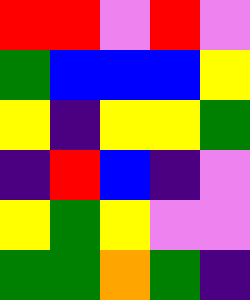[["red", "red", "violet", "red", "violet"], ["green", "blue", "blue", "blue", "yellow"], ["yellow", "indigo", "yellow", "yellow", "green"], ["indigo", "red", "blue", "indigo", "violet"], ["yellow", "green", "yellow", "violet", "violet"], ["green", "green", "orange", "green", "indigo"]]